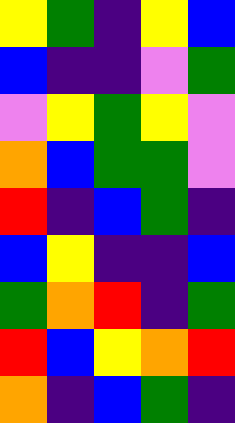[["yellow", "green", "indigo", "yellow", "blue"], ["blue", "indigo", "indigo", "violet", "green"], ["violet", "yellow", "green", "yellow", "violet"], ["orange", "blue", "green", "green", "violet"], ["red", "indigo", "blue", "green", "indigo"], ["blue", "yellow", "indigo", "indigo", "blue"], ["green", "orange", "red", "indigo", "green"], ["red", "blue", "yellow", "orange", "red"], ["orange", "indigo", "blue", "green", "indigo"]]